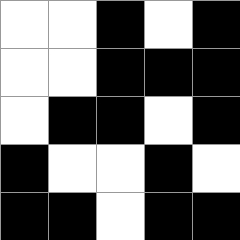[["white", "white", "black", "white", "black"], ["white", "white", "black", "black", "black"], ["white", "black", "black", "white", "black"], ["black", "white", "white", "black", "white"], ["black", "black", "white", "black", "black"]]